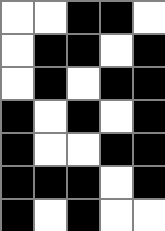[["white", "white", "black", "black", "white"], ["white", "black", "black", "white", "black"], ["white", "black", "white", "black", "black"], ["black", "white", "black", "white", "black"], ["black", "white", "white", "black", "black"], ["black", "black", "black", "white", "black"], ["black", "white", "black", "white", "white"]]